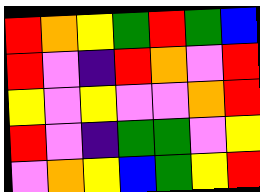[["red", "orange", "yellow", "green", "red", "green", "blue"], ["red", "violet", "indigo", "red", "orange", "violet", "red"], ["yellow", "violet", "yellow", "violet", "violet", "orange", "red"], ["red", "violet", "indigo", "green", "green", "violet", "yellow"], ["violet", "orange", "yellow", "blue", "green", "yellow", "red"]]